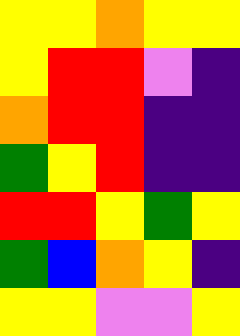[["yellow", "yellow", "orange", "yellow", "yellow"], ["yellow", "red", "red", "violet", "indigo"], ["orange", "red", "red", "indigo", "indigo"], ["green", "yellow", "red", "indigo", "indigo"], ["red", "red", "yellow", "green", "yellow"], ["green", "blue", "orange", "yellow", "indigo"], ["yellow", "yellow", "violet", "violet", "yellow"]]